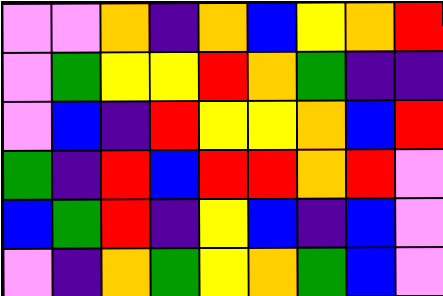[["violet", "violet", "orange", "indigo", "orange", "blue", "yellow", "orange", "red"], ["violet", "green", "yellow", "yellow", "red", "orange", "green", "indigo", "indigo"], ["violet", "blue", "indigo", "red", "yellow", "yellow", "orange", "blue", "red"], ["green", "indigo", "red", "blue", "red", "red", "orange", "red", "violet"], ["blue", "green", "red", "indigo", "yellow", "blue", "indigo", "blue", "violet"], ["violet", "indigo", "orange", "green", "yellow", "orange", "green", "blue", "violet"]]